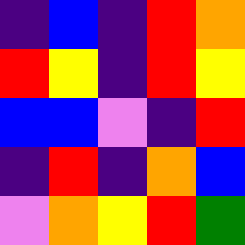[["indigo", "blue", "indigo", "red", "orange"], ["red", "yellow", "indigo", "red", "yellow"], ["blue", "blue", "violet", "indigo", "red"], ["indigo", "red", "indigo", "orange", "blue"], ["violet", "orange", "yellow", "red", "green"]]